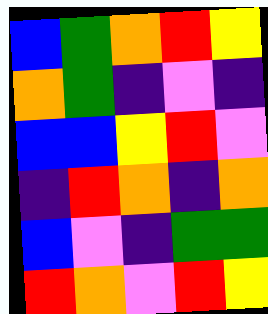[["blue", "green", "orange", "red", "yellow"], ["orange", "green", "indigo", "violet", "indigo"], ["blue", "blue", "yellow", "red", "violet"], ["indigo", "red", "orange", "indigo", "orange"], ["blue", "violet", "indigo", "green", "green"], ["red", "orange", "violet", "red", "yellow"]]